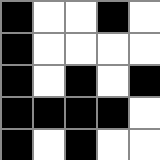[["black", "white", "white", "black", "white"], ["black", "white", "white", "white", "white"], ["black", "white", "black", "white", "black"], ["black", "black", "black", "black", "white"], ["black", "white", "black", "white", "white"]]